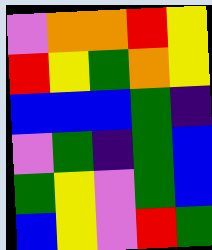[["violet", "orange", "orange", "red", "yellow"], ["red", "yellow", "green", "orange", "yellow"], ["blue", "blue", "blue", "green", "indigo"], ["violet", "green", "indigo", "green", "blue"], ["green", "yellow", "violet", "green", "blue"], ["blue", "yellow", "violet", "red", "green"]]